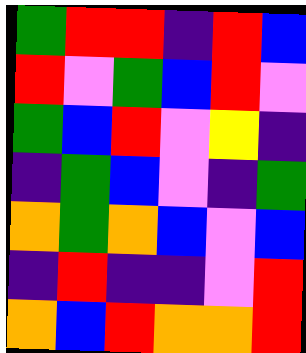[["green", "red", "red", "indigo", "red", "blue"], ["red", "violet", "green", "blue", "red", "violet"], ["green", "blue", "red", "violet", "yellow", "indigo"], ["indigo", "green", "blue", "violet", "indigo", "green"], ["orange", "green", "orange", "blue", "violet", "blue"], ["indigo", "red", "indigo", "indigo", "violet", "red"], ["orange", "blue", "red", "orange", "orange", "red"]]